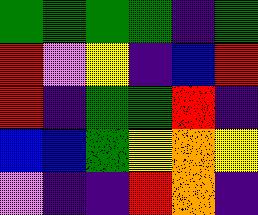[["green", "green", "green", "green", "indigo", "green"], ["red", "violet", "yellow", "indigo", "blue", "red"], ["red", "indigo", "green", "green", "red", "indigo"], ["blue", "blue", "green", "yellow", "orange", "yellow"], ["violet", "indigo", "indigo", "red", "orange", "indigo"]]